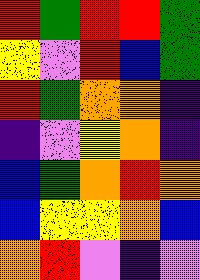[["red", "green", "red", "red", "green"], ["yellow", "violet", "red", "blue", "green"], ["red", "green", "orange", "orange", "indigo"], ["indigo", "violet", "yellow", "orange", "indigo"], ["blue", "green", "orange", "red", "orange"], ["blue", "yellow", "yellow", "orange", "blue"], ["orange", "red", "violet", "indigo", "violet"]]